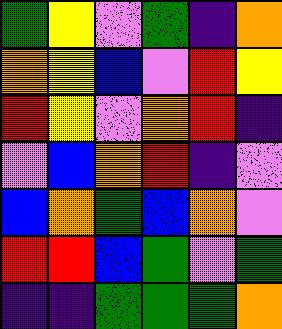[["green", "yellow", "violet", "green", "indigo", "orange"], ["orange", "yellow", "blue", "violet", "red", "yellow"], ["red", "yellow", "violet", "orange", "red", "indigo"], ["violet", "blue", "orange", "red", "indigo", "violet"], ["blue", "orange", "green", "blue", "orange", "violet"], ["red", "red", "blue", "green", "violet", "green"], ["indigo", "indigo", "green", "green", "green", "orange"]]